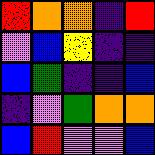[["red", "orange", "orange", "indigo", "red"], ["violet", "blue", "yellow", "indigo", "indigo"], ["blue", "green", "indigo", "indigo", "blue"], ["indigo", "violet", "green", "orange", "orange"], ["blue", "red", "violet", "violet", "blue"]]